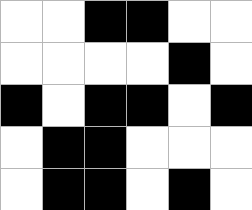[["white", "white", "black", "black", "white", "white"], ["white", "white", "white", "white", "black", "white"], ["black", "white", "black", "black", "white", "black"], ["white", "black", "black", "white", "white", "white"], ["white", "black", "black", "white", "black", "white"]]